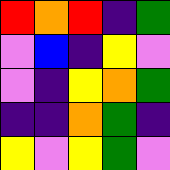[["red", "orange", "red", "indigo", "green"], ["violet", "blue", "indigo", "yellow", "violet"], ["violet", "indigo", "yellow", "orange", "green"], ["indigo", "indigo", "orange", "green", "indigo"], ["yellow", "violet", "yellow", "green", "violet"]]